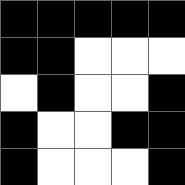[["black", "black", "black", "black", "black"], ["black", "black", "white", "white", "white"], ["white", "black", "white", "white", "black"], ["black", "white", "white", "black", "black"], ["black", "white", "white", "white", "black"]]